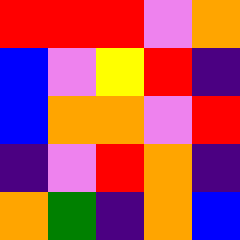[["red", "red", "red", "violet", "orange"], ["blue", "violet", "yellow", "red", "indigo"], ["blue", "orange", "orange", "violet", "red"], ["indigo", "violet", "red", "orange", "indigo"], ["orange", "green", "indigo", "orange", "blue"]]